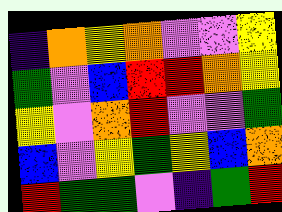[["indigo", "orange", "yellow", "orange", "violet", "violet", "yellow"], ["green", "violet", "blue", "red", "red", "orange", "yellow"], ["yellow", "violet", "orange", "red", "violet", "violet", "green"], ["blue", "violet", "yellow", "green", "yellow", "blue", "orange"], ["red", "green", "green", "violet", "indigo", "green", "red"]]